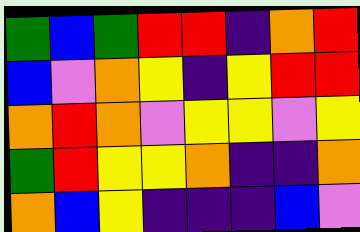[["green", "blue", "green", "red", "red", "indigo", "orange", "red"], ["blue", "violet", "orange", "yellow", "indigo", "yellow", "red", "red"], ["orange", "red", "orange", "violet", "yellow", "yellow", "violet", "yellow"], ["green", "red", "yellow", "yellow", "orange", "indigo", "indigo", "orange"], ["orange", "blue", "yellow", "indigo", "indigo", "indigo", "blue", "violet"]]